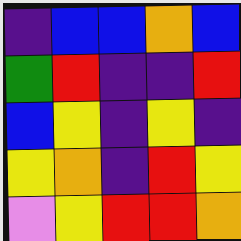[["indigo", "blue", "blue", "orange", "blue"], ["green", "red", "indigo", "indigo", "red"], ["blue", "yellow", "indigo", "yellow", "indigo"], ["yellow", "orange", "indigo", "red", "yellow"], ["violet", "yellow", "red", "red", "orange"]]